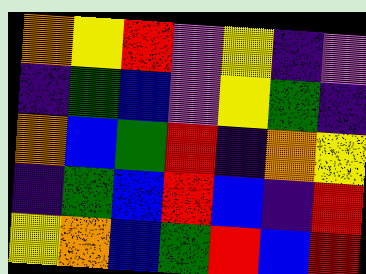[["orange", "yellow", "red", "violet", "yellow", "indigo", "violet"], ["indigo", "green", "blue", "violet", "yellow", "green", "indigo"], ["orange", "blue", "green", "red", "indigo", "orange", "yellow"], ["indigo", "green", "blue", "red", "blue", "indigo", "red"], ["yellow", "orange", "blue", "green", "red", "blue", "red"]]